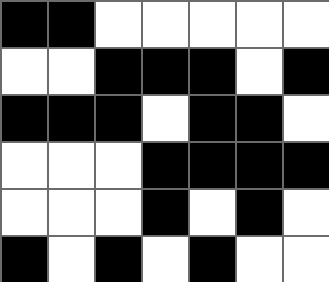[["black", "black", "white", "white", "white", "white", "white"], ["white", "white", "black", "black", "black", "white", "black"], ["black", "black", "black", "white", "black", "black", "white"], ["white", "white", "white", "black", "black", "black", "black"], ["white", "white", "white", "black", "white", "black", "white"], ["black", "white", "black", "white", "black", "white", "white"]]